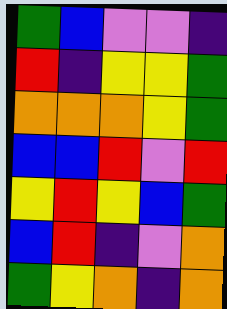[["green", "blue", "violet", "violet", "indigo"], ["red", "indigo", "yellow", "yellow", "green"], ["orange", "orange", "orange", "yellow", "green"], ["blue", "blue", "red", "violet", "red"], ["yellow", "red", "yellow", "blue", "green"], ["blue", "red", "indigo", "violet", "orange"], ["green", "yellow", "orange", "indigo", "orange"]]